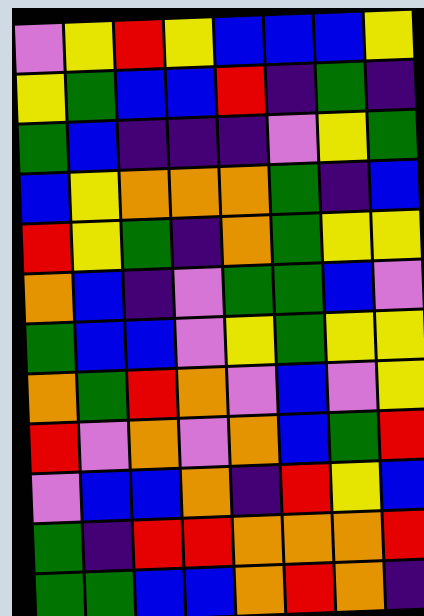[["violet", "yellow", "red", "yellow", "blue", "blue", "blue", "yellow"], ["yellow", "green", "blue", "blue", "red", "indigo", "green", "indigo"], ["green", "blue", "indigo", "indigo", "indigo", "violet", "yellow", "green"], ["blue", "yellow", "orange", "orange", "orange", "green", "indigo", "blue"], ["red", "yellow", "green", "indigo", "orange", "green", "yellow", "yellow"], ["orange", "blue", "indigo", "violet", "green", "green", "blue", "violet"], ["green", "blue", "blue", "violet", "yellow", "green", "yellow", "yellow"], ["orange", "green", "red", "orange", "violet", "blue", "violet", "yellow"], ["red", "violet", "orange", "violet", "orange", "blue", "green", "red"], ["violet", "blue", "blue", "orange", "indigo", "red", "yellow", "blue"], ["green", "indigo", "red", "red", "orange", "orange", "orange", "red"], ["green", "green", "blue", "blue", "orange", "red", "orange", "indigo"]]